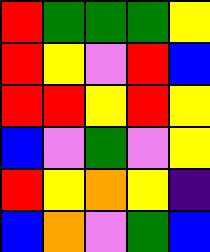[["red", "green", "green", "green", "yellow"], ["red", "yellow", "violet", "red", "blue"], ["red", "red", "yellow", "red", "yellow"], ["blue", "violet", "green", "violet", "yellow"], ["red", "yellow", "orange", "yellow", "indigo"], ["blue", "orange", "violet", "green", "blue"]]